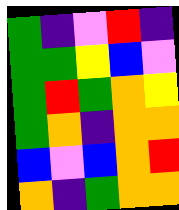[["green", "indigo", "violet", "red", "indigo"], ["green", "green", "yellow", "blue", "violet"], ["green", "red", "green", "orange", "yellow"], ["green", "orange", "indigo", "orange", "orange"], ["blue", "violet", "blue", "orange", "red"], ["orange", "indigo", "green", "orange", "orange"]]